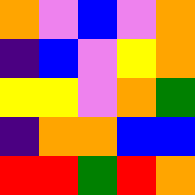[["orange", "violet", "blue", "violet", "orange"], ["indigo", "blue", "violet", "yellow", "orange"], ["yellow", "yellow", "violet", "orange", "green"], ["indigo", "orange", "orange", "blue", "blue"], ["red", "red", "green", "red", "orange"]]